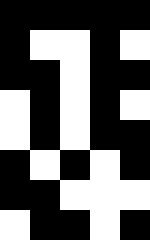[["black", "black", "black", "black", "black"], ["black", "white", "white", "black", "white"], ["black", "black", "white", "black", "black"], ["white", "black", "white", "black", "white"], ["white", "black", "white", "black", "black"], ["black", "white", "black", "white", "black"], ["black", "black", "white", "white", "white"], ["white", "black", "black", "white", "black"]]